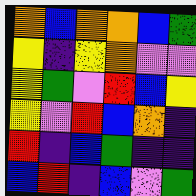[["orange", "blue", "orange", "orange", "blue", "green"], ["yellow", "indigo", "yellow", "orange", "violet", "violet"], ["yellow", "green", "violet", "red", "blue", "yellow"], ["yellow", "violet", "red", "blue", "orange", "indigo"], ["red", "indigo", "blue", "green", "indigo", "indigo"], ["blue", "red", "indigo", "blue", "violet", "green"]]